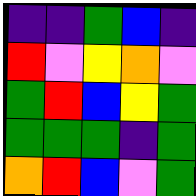[["indigo", "indigo", "green", "blue", "indigo"], ["red", "violet", "yellow", "orange", "violet"], ["green", "red", "blue", "yellow", "green"], ["green", "green", "green", "indigo", "green"], ["orange", "red", "blue", "violet", "green"]]